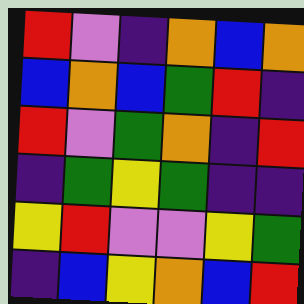[["red", "violet", "indigo", "orange", "blue", "orange"], ["blue", "orange", "blue", "green", "red", "indigo"], ["red", "violet", "green", "orange", "indigo", "red"], ["indigo", "green", "yellow", "green", "indigo", "indigo"], ["yellow", "red", "violet", "violet", "yellow", "green"], ["indigo", "blue", "yellow", "orange", "blue", "red"]]